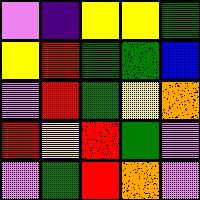[["violet", "indigo", "yellow", "yellow", "green"], ["yellow", "red", "green", "green", "blue"], ["violet", "red", "green", "yellow", "orange"], ["red", "yellow", "red", "green", "violet"], ["violet", "green", "red", "orange", "violet"]]